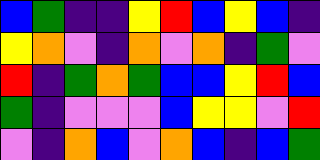[["blue", "green", "indigo", "indigo", "yellow", "red", "blue", "yellow", "blue", "indigo"], ["yellow", "orange", "violet", "indigo", "orange", "violet", "orange", "indigo", "green", "violet"], ["red", "indigo", "green", "orange", "green", "blue", "blue", "yellow", "red", "blue"], ["green", "indigo", "violet", "violet", "violet", "blue", "yellow", "yellow", "violet", "red"], ["violet", "indigo", "orange", "blue", "violet", "orange", "blue", "indigo", "blue", "green"]]